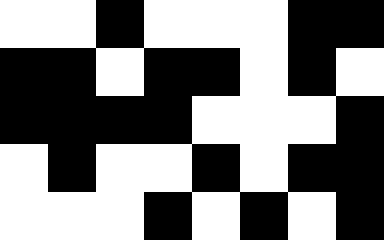[["white", "white", "black", "white", "white", "white", "black", "black"], ["black", "black", "white", "black", "black", "white", "black", "white"], ["black", "black", "black", "black", "white", "white", "white", "black"], ["white", "black", "white", "white", "black", "white", "black", "black"], ["white", "white", "white", "black", "white", "black", "white", "black"]]